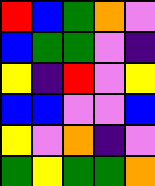[["red", "blue", "green", "orange", "violet"], ["blue", "green", "green", "violet", "indigo"], ["yellow", "indigo", "red", "violet", "yellow"], ["blue", "blue", "violet", "violet", "blue"], ["yellow", "violet", "orange", "indigo", "violet"], ["green", "yellow", "green", "green", "orange"]]